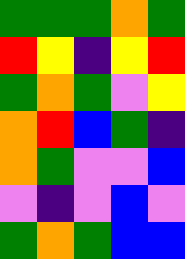[["green", "green", "green", "orange", "green"], ["red", "yellow", "indigo", "yellow", "red"], ["green", "orange", "green", "violet", "yellow"], ["orange", "red", "blue", "green", "indigo"], ["orange", "green", "violet", "violet", "blue"], ["violet", "indigo", "violet", "blue", "violet"], ["green", "orange", "green", "blue", "blue"]]